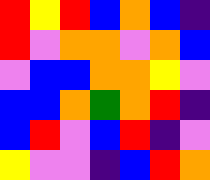[["red", "yellow", "red", "blue", "orange", "blue", "indigo"], ["red", "violet", "orange", "orange", "violet", "orange", "blue"], ["violet", "blue", "blue", "orange", "orange", "yellow", "violet"], ["blue", "blue", "orange", "green", "orange", "red", "indigo"], ["blue", "red", "violet", "blue", "red", "indigo", "violet"], ["yellow", "violet", "violet", "indigo", "blue", "red", "orange"]]